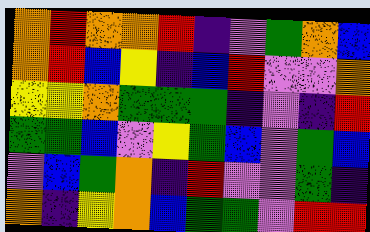[["orange", "red", "orange", "orange", "red", "indigo", "violet", "green", "orange", "blue"], ["orange", "red", "blue", "yellow", "indigo", "blue", "red", "violet", "violet", "orange"], ["yellow", "yellow", "orange", "green", "green", "green", "indigo", "violet", "indigo", "red"], ["green", "green", "blue", "violet", "yellow", "green", "blue", "violet", "green", "blue"], ["violet", "blue", "green", "orange", "indigo", "red", "violet", "violet", "green", "indigo"], ["orange", "indigo", "yellow", "orange", "blue", "green", "green", "violet", "red", "red"]]